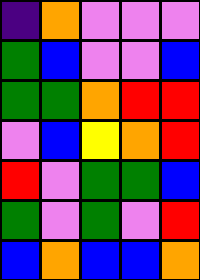[["indigo", "orange", "violet", "violet", "violet"], ["green", "blue", "violet", "violet", "blue"], ["green", "green", "orange", "red", "red"], ["violet", "blue", "yellow", "orange", "red"], ["red", "violet", "green", "green", "blue"], ["green", "violet", "green", "violet", "red"], ["blue", "orange", "blue", "blue", "orange"]]